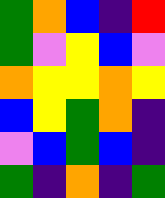[["green", "orange", "blue", "indigo", "red"], ["green", "violet", "yellow", "blue", "violet"], ["orange", "yellow", "yellow", "orange", "yellow"], ["blue", "yellow", "green", "orange", "indigo"], ["violet", "blue", "green", "blue", "indigo"], ["green", "indigo", "orange", "indigo", "green"]]